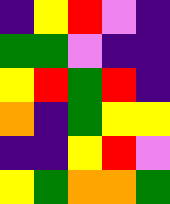[["indigo", "yellow", "red", "violet", "indigo"], ["green", "green", "violet", "indigo", "indigo"], ["yellow", "red", "green", "red", "indigo"], ["orange", "indigo", "green", "yellow", "yellow"], ["indigo", "indigo", "yellow", "red", "violet"], ["yellow", "green", "orange", "orange", "green"]]